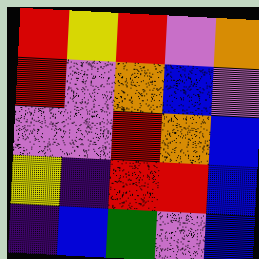[["red", "yellow", "red", "violet", "orange"], ["red", "violet", "orange", "blue", "violet"], ["violet", "violet", "red", "orange", "blue"], ["yellow", "indigo", "red", "red", "blue"], ["indigo", "blue", "green", "violet", "blue"]]